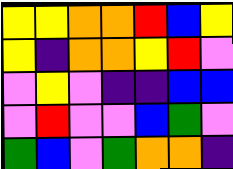[["yellow", "yellow", "orange", "orange", "red", "blue", "yellow"], ["yellow", "indigo", "orange", "orange", "yellow", "red", "violet"], ["violet", "yellow", "violet", "indigo", "indigo", "blue", "blue"], ["violet", "red", "violet", "violet", "blue", "green", "violet"], ["green", "blue", "violet", "green", "orange", "orange", "indigo"]]